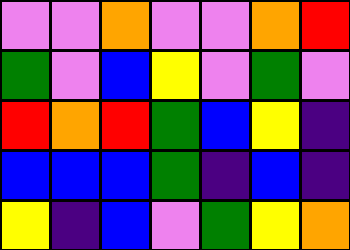[["violet", "violet", "orange", "violet", "violet", "orange", "red"], ["green", "violet", "blue", "yellow", "violet", "green", "violet"], ["red", "orange", "red", "green", "blue", "yellow", "indigo"], ["blue", "blue", "blue", "green", "indigo", "blue", "indigo"], ["yellow", "indigo", "blue", "violet", "green", "yellow", "orange"]]